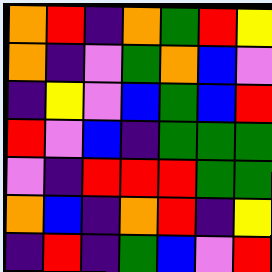[["orange", "red", "indigo", "orange", "green", "red", "yellow"], ["orange", "indigo", "violet", "green", "orange", "blue", "violet"], ["indigo", "yellow", "violet", "blue", "green", "blue", "red"], ["red", "violet", "blue", "indigo", "green", "green", "green"], ["violet", "indigo", "red", "red", "red", "green", "green"], ["orange", "blue", "indigo", "orange", "red", "indigo", "yellow"], ["indigo", "red", "indigo", "green", "blue", "violet", "red"]]